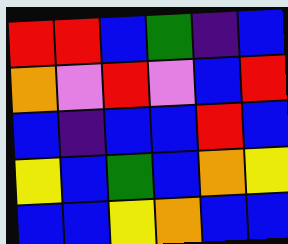[["red", "red", "blue", "green", "indigo", "blue"], ["orange", "violet", "red", "violet", "blue", "red"], ["blue", "indigo", "blue", "blue", "red", "blue"], ["yellow", "blue", "green", "blue", "orange", "yellow"], ["blue", "blue", "yellow", "orange", "blue", "blue"]]